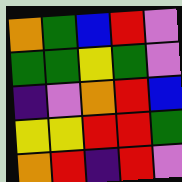[["orange", "green", "blue", "red", "violet"], ["green", "green", "yellow", "green", "violet"], ["indigo", "violet", "orange", "red", "blue"], ["yellow", "yellow", "red", "red", "green"], ["orange", "red", "indigo", "red", "violet"]]